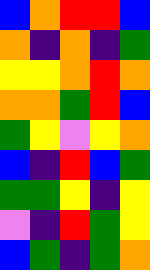[["blue", "orange", "red", "red", "blue"], ["orange", "indigo", "orange", "indigo", "green"], ["yellow", "yellow", "orange", "red", "orange"], ["orange", "orange", "green", "red", "blue"], ["green", "yellow", "violet", "yellow", "orange"], ["blue", "indigo", "red", "blue", "green"], ["green", "green", "yellow", "indigo", "yellow"], ["violet", "indigo", "red", "green", "yellow"], ["blue", "green", "indigo", "green", "orange"]]